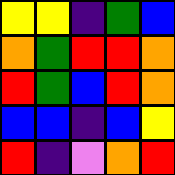[["yellow", "yellow", "indigo", "green", "blue"], ["orange", "green", "red", "red", "orange"], ["red", "green", "blue", "red", "orange"], ["blue", "blue", "indigo", "blue", "yellow"], ["red", "indigo", "violet", "orange", "red"]]